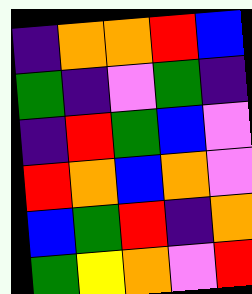[["indigo", "orange", "orange", "red", "blue"], ["green", "indigo", "violet", "green", "indigo"], ["indigo", "red", "green", "blue", "violet"], ["red", "orange", "blue", "orange", "violet"], ["blue", "green", "red", "indigo", "orange"], ["green", "yellow", "orange", "violet", "red"]]